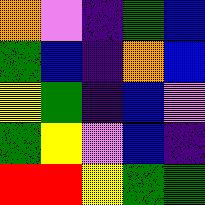[["orange", "violet", "indigo", "green", "blue"], ["green", "blue", "indigo", "orange", "blue"], ["yellow", "green", "indigo", "blue", "violet"], ["green", "yellow", "violet", "blue", "indigo"], ["red", "red", "yellow", "green", "green"]]